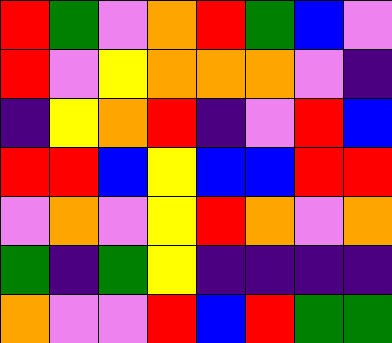[["red", "green", "violet", "orange", "red", "green", "blue", "violet"], ["red", "violet", "yellow", "orange", "orange", "orange", "violet", "indigo"], ["indigo", "yellow", "orange", "red", "indigo", "violet", "red", "blue"], ["red", "red", "blue", "yellow", "blue", "blue", "red", "red"], ["violet", "orange", "violet", "yellow", "red", "orange", "violet", "orange"], ["green", "indigo", "green", "yellow", "indigo", "indigo", "indigo", "indigo"], ["orange", "violet", "violet", "red", "blue", "red", "green", "green"]]